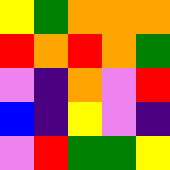[["yellow", "green", "orange", "orange", "orange"], ["red", "orange", "red", "orange", "green"], ["violet", "indigo", "orange", "violet", "red"], ["blue", "indigo", "yellow", "violet", "indigo"], ["violet", "red", "green", "green", "yellow"]]